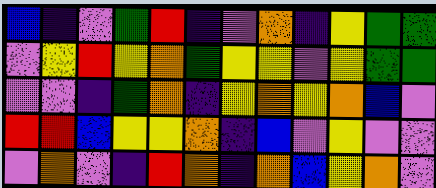[["blue", "indigo", "violet", "green", "red", "indigo", "violet", "orange", "indigo", "yellow", "green", "green"], ["violet", "yellow", "red", "yellow", "orange", "green", "yellow", "yellow", "violet", "yellow", "green", "green"], ["violet", "violet", "indigo", "green", "orange", "indigo", "yellow", "orange", "yellow", "orange", "blue", "violet"], ["red", "red", "blue", "yellow", "yellow", "orange", "indigo", "blue", "violet", "yellow", "violet", "violet"], ["violet", "orange", "violet", "indigo", "red", "orange", "indigo", "orange", "blue", "yellow", "orange", "violet"]]